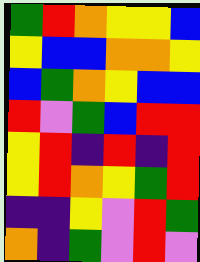[["green", "red", "orange", "yellow", "yellow", "blue"], ["yellow", "blue", "blue", "orange", "orange", "yellow"], ["blue", "green", "orange", "yellow", "blue", "blue"], ["red", "violet", "green", "blue", "red", "red"], ["yellow", "red", "indigo", "red", "indigo", "red"], ["yellow", "red", "orange", "yellow", "green", "red"], ["indigo", "indigo", "yellow", "violet", "red", "green"], ["orange", "indigo", "green", "violet", "red", "violet"]]